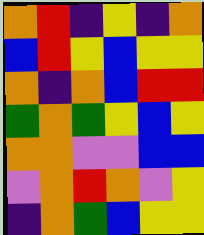[["orange", "red", "indigo", "yellow", "indigo", "orange"], ["blue", "red", "yellow", "blue", "yellow", "yellow"], ["orange", "indigo", "orange", "blue", "red", "red"], ["green", "orange", "green", "yellow", "blue", "yellow"], ["orange", "orange", "violet", "violet", "blue", "blue"], ["violet", "orange", "red", "orange", "violet", "yellow"], ["indigo", "orange", "green", "blue", "yellow", "yellow"]]